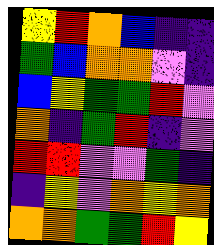[["yellow", "red", "orange", "blue", "indigo", "indigo"], ["green", "blue", "orange", "orange", "violet", "indigo"], ["blue", "yellow", "green", "green", "red", "violet"], ["orange", "indigo", "green", "red", "indigo", "violet"], ["red", "red", "violet", "violet", "green", "indigo"], ["indigo", "yellow", "violet", "orange", "yellow", "orange"], ["orange", "orange", "green", "green", "red", "yellow"]]